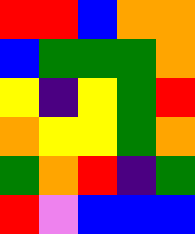[["red", "red", "blue", "orange", "orange"], ["blue", "green", "green", "green", "orange"], ["yellow", "indigo", "yellow", "green", "red"], ["orange", "yellow", "yellow", "green", "orange"], ["green", "orange", "red", "indigo", "green"], ["red", "violet", "blue", "blue", "blue"]]